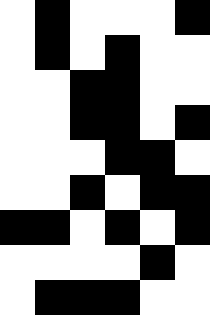[["white", "black", "white", "white", "white", "black"], ["white", "black", "white", "black", "white", "white"], ["white", "white", "black", "black", "white", "white"], ["white", "white", "black", "black", "white", "black"], ["white", "white", "white", "black", "black", "white"], ["white", "white", "black", "white", "black", "black"], ["black", "black", "white", "black", "white", "black"], ["white", "white", "white", "white", "black", "white"], ["white", "black", "black", "black", "white", "white"]]